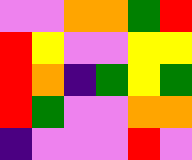[["violet", "violet", "orange", "orange", "green", "red"], ["red", "yellow", "violet", "violet", "yellow", "yellow"], ["red", "orange", "indigo", "green", "yellow", "green"], ["red", "green", "violet", "violet", "orange", "orange"], ["indigo", "violet", "violet", "violet", "red", "violet"]]